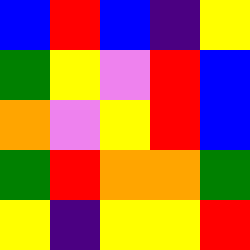[["blue", "red", "blue", "indigo", "yellow"], ["green", "yellow", "violet", "red", "blue"], ["orange", "violet", "yellow", "red", "blue"], ["green", "red", "orange", "orange", "green"], ["yellow", "indigo", "yellow", "yellow", "red"]]